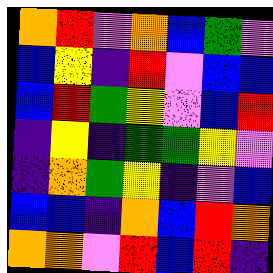[["orange", "red", "violet", "orange", "blue", "green", "violet"], ["blue", "yellow", "indigo", "red", "violet", "blue", "blue"], ["blue", "red", "green", "yellow", "violet", "blue", "red"], ["indigo", "yellow", "indigo", "green", "green", "yellow", "violet"], ["indigo", "orange", "green", "yellow", "indigo", "violet", "blue"], ["blue", "blue", "indigo", "orange", "blue", "red", "orange"], ["orange", "orange", "violet", "red", "blue", "red", "indigo"]]